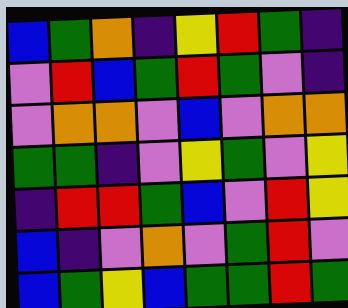[["blue", "green", "orange", "indigo", "yellow", "red", "green", "indigo"], ["violet", "red", "blue", "green", "red", "green", "violet", "indigo"], ["violet", "orange", "orange", "violet", "blue", "violet", "orange", "orange"], ["green", "green", "indigo", "violet", "yellow", "green", "violet", "yellow"], ["indigo", "red", "red", "green", "blue", "violet", "red", "yellow"], ["blue", "indigo", "violet", "orange", "violet", "green", "red", "violet"], ["blue", "green", "yellow", "blue", "green", "green", "red", "green"]]